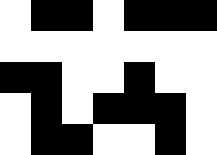[["white", "black", "black", "white", "black", "black", "black"], ["white", "white", "white", "white", "white", "white", "white"], ["black", "black", "white", "white", "black", "white", "white"], ["white", "black", "white", "black", "black", "black", "white"], ["white", "black", "black", "white", "white", "black", "white"]]